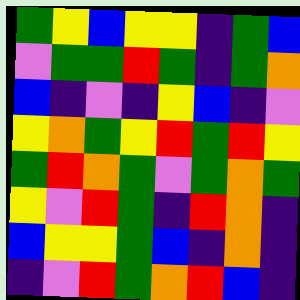[["green", "yellow", "blue", "yellow", "yellow", "indigo", "green", "blue"], ["violet", "green", "green", "red", "green", "indigo", "green", "orange"], ["blue", "indigo", "violet", "indigo", "yellow", "blue", "indigo", "violet"], ["yellow", "orange", "green", "yellow", "red", "green", "red", "yellow"], ["green", "red", "orange", "green", "violet", "green", "orange", "green"], ["yellow", "violet", "red", "green", "indigo", "red", "orange", "indigo"], ["blue", "yellow", "yellow", "green", "blue", "indigo", "orange", "indigo"], ["indigo", "violet", "red", "green", "orange", "red", "blue", "indigo"]]